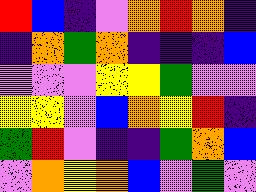[["red", "blue", "indigo", "violet", "orange", "red", "orange", "indigo"], ["indigo", "orange", "green", "orange", "indigo", "indigo", "indigo", "blue"], ["violet", "violet", "violet", "yellow", "yellow", "green", "violet", "violet"], ["yellow", "yellow", "violet", "blue", "orange", "yellow", "red", "indigo"], ["green", "red", "violet", "indigo", "indigo", "green", "orange", "blue"], ["violet", "orange", "yellow", "orange", "blue", "violet", "green", "violet"]]